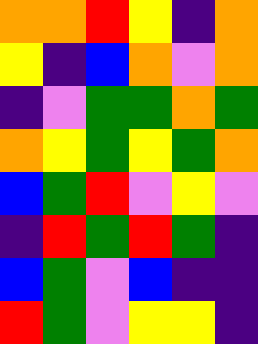[["orange", "orange", "red", "yellow", "indigo", "orange"], ["yellow", "indigo", "blue", "orange", "violet", "orange"], ["indigo", "violet", "green", "green", "orange", "green"], ["orange", "yellow", "green", "yellow", "green", "orange"], ["blue", "green", "red", "violet", "yellow", "violet"], ["indigo", "red", "green", "red", "green", "indigo"], ["blue", "green", "violet", "blue", "indigo", "indigo"], ["red", "green", "violet", "yellow", "yellow", "indigo"]]